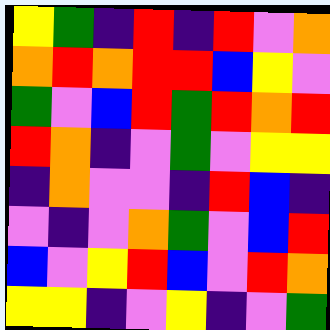[["yellow", "green", "indigo", "red", "indigo", "red", "violet", "orange"], ["orange", "red", "orange", "red", "red", "blue", "yellow", "violet"], ["green", "violet", "blue", "red", "green", "red", "orange", "red"], ["red", "orange", "indigo", "violet", "green", "violet", "yellow", "yellow"], ["indigo", "orange", "violet", "violet", "indigo", "red", "blue", "indigo"], ["violet", "indigo", "violet", "orange", "green", "violet", "blue", "red"], ["blue", "violet", "yellow", "red", "blue", "violet", "red", "orange"], ["yellow", "yellow", "indigo", "violet", "yellow", "indigo", "violet", "green"]]